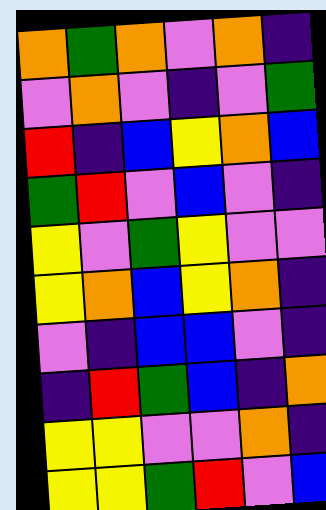[["orange", "green", "orange", "violet", "orange", "indigo"], ["violet", "orange", "violet", "indigo", "violet", "green"], ["red", "indigo", "blue", "yellow", "orange", "blue"], ["green", "red", "violet", "blue", "violet", "indigo"], ["yellow", "violet", "green", "yellow", "violet", "violet"], ["yellow", "orange", "blue", "yellow", "orange", "indigo"], ["violet", "indigo", "blue", "blue", "violet", "indigo"], ["indigo", "red", "green", "blue", "indigo", "orange"], ["yellow", "yellow", "violet", "violet", "orange", "indigo"], ["yellow", "yellow", "green", "red", "violet", "blue"]]